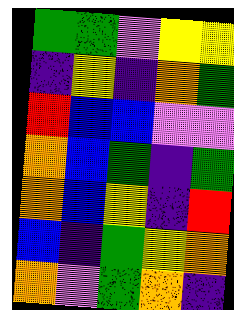[["green", "green", "violet", "yellow", "yellow"], ["indigo", "yellow", "indigo", "orange", "green"], ["red", "blue", "blue", "violet", "violet"], ["orange", "blue", "green", "indigo", "green"], ["orange", "blue", "yellow", "indigo", "red"], ["blue", "indigo", "green", "yellow", "orange"], ["orange", "violet", "green", "orange", "indigo"]]